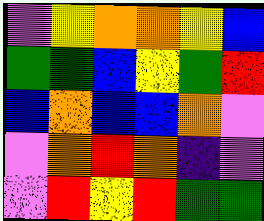[["violet", "yellow", "orange", "orange", "yellow", "blue"], ["green", "green", "blue", "yellow", "green", "red"], ["blue", "orange", "blue", "blue", "orange", "violet"], ["violet", "orange", "red", "orange", "indigo", "violet"], ["violet", "red", "yellow", "red", "green", "green"]]